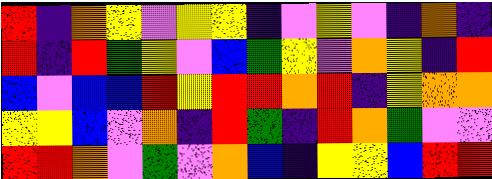[["red", "indigo", "orange", "yellow", "violet", "yellow", "yellow", "indigo", "violet", "yellow", "violet", "indigo", "orange", "indigo"], ["red", "indigo", "red", "green", "yellow", "violet", "blue", "green", "yellow", "violet", "orange", "yellow", "indigo", "red"], ["blue", "violet", "blue", "blue", "red", "yellow", "red", "red", "orange", "red", "indigo", "yellow", "orange", "orange"], ["yellow", "yellow", "blue", "violet", "orange", "indigo", "red", "green", "indigo", "red", "orange", "green", "violet", "violet"], ["red", "red", "orange", "violet", "green", "violet", "orange", "blue", "indigo", "yellow", "yellow", "blue", "red", "red"]]